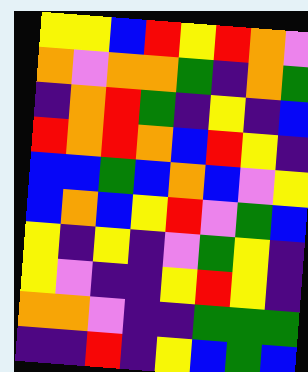[["yellow", "yellow", "blue", "red", "yellow", "red", "orange", "violet"], ["orange", "violet", "orange", "orange", "green", "indigo", "orange", "green"], ["indigo", "orange", "red", "green", "indigo", "yellow", "indigo", "blue"], ["red", "orange", "red", "orange", "blue", "red", "yellow", "indigo"], ["blue", "blue", "green", "blue", "orange", "blue", "violet", "yellow"], ["blue", "orange", "blue", "yellow", "red", "violet", "green", "blue"], ["yellow", "indigo", "yellow", "indigo", "violet", "green", "yellow", "indigo"], ["yellow", "violet", "indigo", "indigo", "yellow", "red", "yellow", "indigo"], ["orange", "orange", "violet", "indigo", "indigo", "green", "green", "green"], ["indigo", "indigo", "red", "indigo", "yellow", "blue", "green", "blue"]]